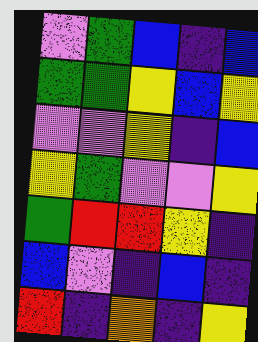[["violet", "green", "blue", "indigo", "blue"], ["green", "green", "yellow", "blue", "yellow"], ["violet", "violet", "yellow", "indigo", "blue"], ["yellow", "green", "violet", "violet", "yellow"], ["green", "red", "red", "yellow", "indigo"], ["blue", "violet", "indigo", "blue", "indigo"], ["red", "indigo", "orange", "indigo", "yellow"]]